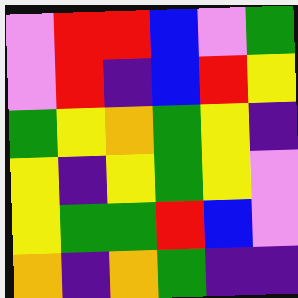[["violet", "red", "red", "blue", "violet", "green"], ["violet", "red", "indigo", "blue", "red", "yellow"], ["green", "yellow", "orange", "green", "yellow", "indigo"], ["yellow", "indigo", "yellow", "green", "yellow", "violet"], ["yellow", "green", "green", "red", "blue", "violet"], ["orange", "indigo", "orange", "green", "indigo", "indigo"]]